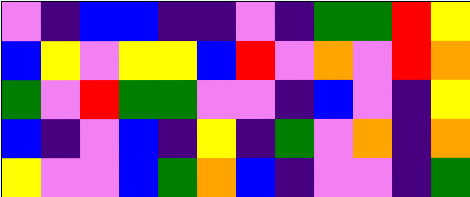[["violet", "indigo", "blue", "blue", "indigo", "indigo", "violet", "indigo", "green", "green", "red", "yellow"], ["blue", "yellow", "violet", "yellow", "yellow", "blue", "red", "violet", "orange", "violet", "red", "orange"], ["green", "violet", "red", "green", "green", "violet", "violet", "indigo", "blue", "violet", "indigo", "yellow"], ["blue", "indigo", "violet", "blue", "indigo", "yellow", "indigo", "green", "violet", "orange", "indigo", "orange"], ["yellow", "violet", "violet", "blue", "green", "orange", "blue", "indigo", "violet", "violet", "indigo", "green"]]